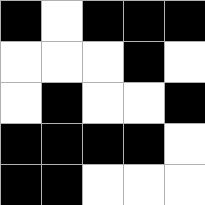[["black", "white", "black", "black", "black"], ["white", "white", "white", "black", "white"], ["white", "black", "white", "white", "black"], ["black", "black", "black", "black", "white"], ["black", "black", "white", "white", "white"]]